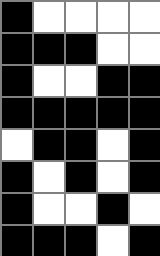[["black", "white", "white", "white", "white"], ["black", "black", "black", "white", "white"], ["black", "white", "white", "black", "black"], ["black", "black", "black", "black", "black"], ["white", "black", "black", "white", "black"], ["black", "white", "black", "white", "black"], ["black", "white", "white", "black", "white"], ["black", "black", "black", "white", "black"]]